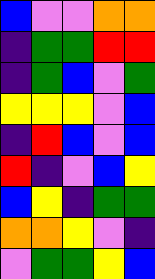[["blue", "violet", "violet", "orange", "orange"], ["indigo", "green", "green", "red", "red"], ["indigo", "green", "blue", "violet", "green"], ["yellow", "yellow", "yellow", "violet", "blue"], ["indigo", "red", "blue", "violet", "blue"], ["red", "indigo", "violet", "blue", "yellow"], ["blue", "yellow", "indigo", "green", "green"], ["orange", "orange", "yellow", "violet", "indigo"], ["violet", "green", "green", "yellow", "blue"]]